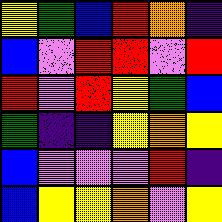[["yellow", "green", "blue", "red", "orange", "indigo"], ["blue", "violet", "red", "red", "violet", "red"], ["red", "violet", "red", "yellow", "green", "blue"], ["green", "indigo", "indigo", "yellow", "orange", "yellow"], ["blue", "violet", "violet", "violet", "red", "indigo"], ["blue", "yellow", "yellow", "orange", "violet", "yellow"]]